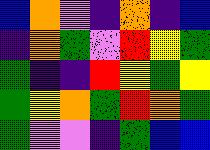[["blue", "orange", "violet", "indigo", "orange", "indigo", "blue"], ["indigo", "orange", "green", "violet", "red", "yellow", "green"], ["green", "indigo", "indigo", "red", "yellow", "green", "yellow"], ["green", "yellow", "orange", "green", "red", "orange", "green"], ["green", "violet", "violet", "indigo", "green", "blue", "blue"]]